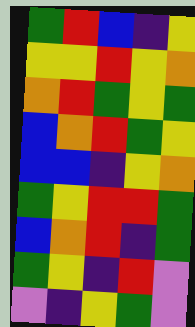[["green", "red", "blue", "indigo", "yellow"], ["yellow", "yellow", "red", "yellow", "orange"], ["orange", "red", "green", "yellow", "green"], ["blue", "orange", "red", "green", "yellow"], ["blue", "blue", "indigo", "yellow", "orange"], ["green", "yellow", "red", "red", "green"], ["blue", "orange", "red", "indigo", "green"], ["green", "yellow", "indigo", "red", "violet"], ["violet", "indigo", "yellow", "green", "violet"]]